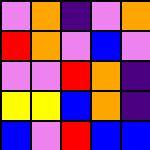[["violet", "orange", "indigo", "violet", "orange"], ["red", "orange", "violet", "blue", "violet"], ["violet", "violet", "red", "orange", "indigo"], ["yellow", "yellow", "blue", "orange", "indigo"], ["blue", "violet", "red", "blue", "blue"]]